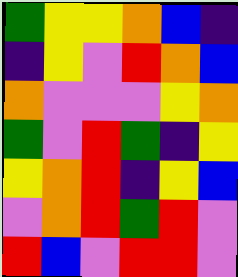[["green", "yellow", "yellow", "orange", "blue", "indigo"], ["indigo", "yellow", "violet", "red", "orange", "blue"], ["orange", "violet", "violet", "violet", "yellow", "orange"], ["green", "violet", "red", "green", "indigo", "yellow"], ["yellow", "orange", "red", "indigo", "yellow", "blue"], ["violet", "orange", "red", "green", "red", "violet"], ["red", "blue", "violet", "red", "red", "violet"]]